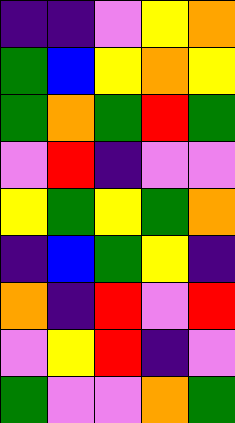[["indigo", "indigo", "violet", "yellow", "orange"], ["green", "blue", "yellow", "orange", "yellow"], ["green", "orange", "green", "red", "green"], ["violet", "red", "indigo", "violet", "violet"], ["yellow", "green", "yellow", "green", "orange"], ["indigo", "blue", "green", "yellow", "indigo"], ["orange", "indigo", "red", "violet", "red"], ["violet", "yellow", "red", "indigo", "violet"], ["green", "violet", "violet", "orange", "green"]]